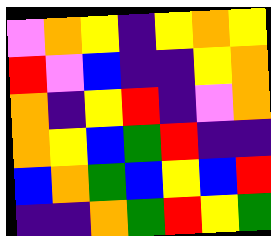[["violet", "orange", "yellow", "indigo", "yellow", "orange", "yellow"], ["red", "violet", "blue", "indigo", "indigo", "yellow", "orange"], ["orange", "indigo", "yellow", "red", "indigo", "violet", "orange"], ["orange", "yellow", "blue", "green", "red", "indigo", "indigo"], ["blue", "orange", "green", "blue", "yellow", "blue", "red"], ["indigo", "indigo", "orange", "green", "red", "yellow", "green"]]